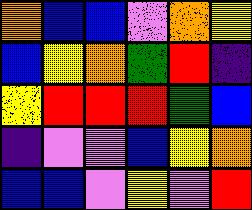[["orange", "blue", "blue", "violet", "orange", "yellow"], ["blue", "yellow", "orange", "green", "red", "indigo"], ["yellow", "red", "red", "red", "green", "blue"], ["indigo", "violet", "violet", "blue", "yellow", "orange"], ["blue", "blue", "violet", "yellow", "violet", "red"]]